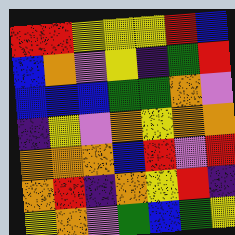[["red", "red", "yellow", "yellow", "yellow", "red", "blue"], ["blue", "orange", "violet", "yellow", "indigo", "green", "red"], ["blue", "blue", "blue", "green", "green", "orange", "violet"], ["indigo", "yellow", "violet", "orange", "yellow", "orange", "orange"], ["orange", "orange", "orange", "blue", "red", "violet", "red"], ["orange", "red", "indigo", "orange", "yellow", "red", "indigo"], ["yellow", "orange", "violet", "green", "blue", "green", "yellow"]]